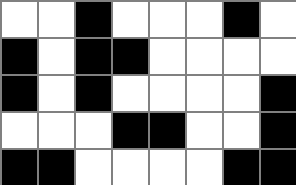[["white", "white", "black", "white", "white", "white", "black", "white"], ["black", "white", "black", "black", "white", "white", "white", "white"], ["black", "white", "black", "white", "white", "white", "white", "black"], ["white", "white", "white", "black", "black", "white", "white", "black"], ["black", "black", "white", "white", "white", "white", "black", "black"]]